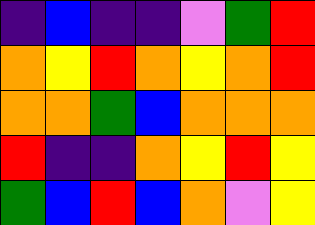[["indigo", "blue", "indigo", "indigo", "violet", "green", "red"], ["orange", "yellow", "red", "orange", "yellow", "orange", "red"], ["orange", "orange", "green", "blue", "orange", "orange", "orange"], ["red", "indigo", "indigo", "orange", "yellow", "red", "yellow"], ["green", "blue", "red", "blue", "orange", "violet", "yellow"]]